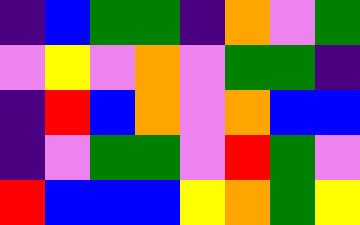[["indigo", "blue", "green", "green", "indigo", "orange", "violet", "green"], ["violet", "yellow", "violet", "orange", "violet", "green", "green", "indigo"], ["indigo", "red", "blue", "orange", "violet", "orange", "blue", "blue"], ["indigo", "violet", "green", "green", "violet", "red", "green", "violet"], ["red", "blue", "blue", "blue", "yellow", "orange", "green", "yellow"]]